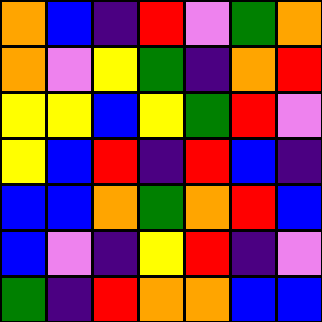[["orange", "blue", "indigo", "red", "violet", "green", "orange"], ["orange", "violet", "yellow", "green", "indigo", "orange", "red"], ["yellow", "yellow", "blue", "yellow", "green", "red", "violet"], ["yellow", "blue", "red", "indigo", "red", "blue", "indigo"], ["blue", "blue", "orange", "green", "orange", "red", "blue"], ["blue", "violet", "indigo", "yellow", "red", "indigo", "violet"], ["green", "indigo", "red", "orange", "orange", "blue", "blue"]]